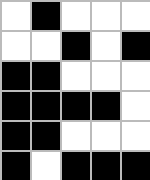[["white", "black", "white", "white", "white"], ["white", "white", "black", "white", "black"], ["black", "black", "white", "white", "white"], ["black", "black", "black", "black", "white"], ["black", "black", "white", "white", "white"], ["black", "white", "black", "black", "black"]]